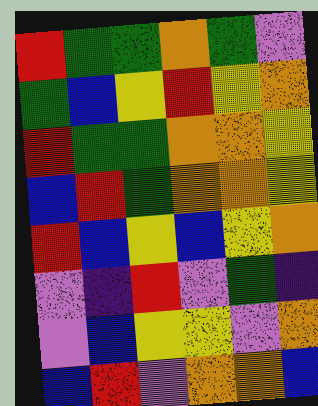[["red", "green", "green", "orange", "green", "violet"], ["green", "blue", "yellow", "red", "yellow", "orange"], ["red", "green", "green", "orange", "orange", "yellow"], ["blue", "red", "green", "orange", "orange", "yellow"], ["red", "blue", "yellow", "blue", "yellow", "orange"], ["violet", "indigo", "red", "violet", "green", "indigo"], ["violet", "blue", "yellow", "yellow", "violet", "orange"], ["blue", "red", "violet", "orange", "orange", "blue"]]